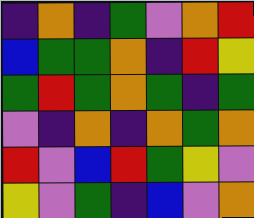[["indigo", "orange", "indigo", "green", "violet", "orange", "red"], ["blue", "green", "green", "orange", "indigo", "red", "yellow"], ["green", "red", "green", "orange", "green", "indigo", "green"], ["violet", "indigo", "orange", "indigo", "orange", "green", "orange"], ["red", "violet", "blue", "red", "green", "yellow", "violet"], ["yellow", "violet", "green", "indigo", "blue", "violet", "orange"]]